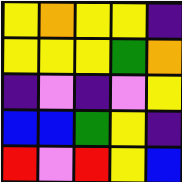[["yellow", "orange", "yellow", "yellow", "indigo"], ["yellow", "yellow", "yellow", "green", "orange"], ["indigo", "violet", "indigo", "violet", "yellow"], ["blue", "blue", "green", "yellow", "indigo"], ["red", "violet", "red", "yellow", "blue"]]